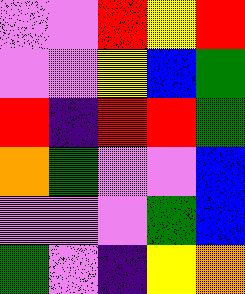[["violet", "violet", "red", "yellow", "red"], ["violet", "violet", "yellow", "blue", "green"], ["red", "indigo", "red", "red", "green"], ["orange", "green", "violet", "violet", "blue"], ["violet", "violet", "violet", "green", "blue"], ["green", "violet", "indigo", "yellow", "orange"]]